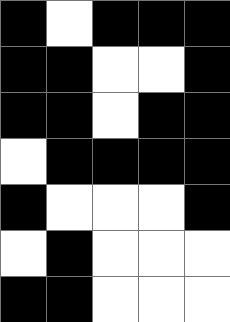[["black", "white", "black", "black", "black"], ["black", "black", "white", "white", "black"], ["black", "black", "white", "black", "black"], ["white", "black", "black", "black", "black"], ["black", "white", "white", "white", "black"], ["white", "black", "white", "white", "white"], ["black", "black", "white", "white", "white"]]